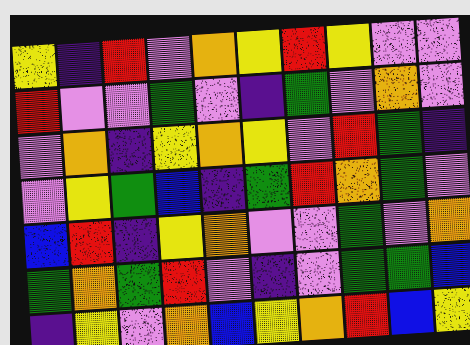[["yellow", "indigo", "red", "violet", "orange", "yellow", "red", "yellow", "violet", "violet"], ["red", "violet", "violet", "green", "violet", "indigo", "green", "violet", "orange", "violet"], ["violet", "orange", "indigo", "yellow", "orange", "yellow", "violet", "red", "green", "indigo"], ["violet", "yellow", "green", "blue", "indigo", "green", "red", "orange", "green", "violet"], ["blue", "red", "indigo", "yellow", "orange", "violet", "violet", "green", "violet", "orange"], ["green", "orange", "green", "red", "violet", "indigo", "violet", "green", "green", "blue"], ["indigo", "yellow", "violet", "orange", "blue", "yellow", "orange", "red", "blue", "yellow"]]